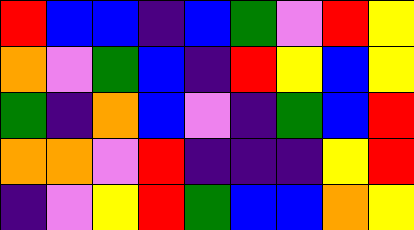[["red", "blue", "blue", "indigo", "blue", "green", "violet", "red", "yellow"], ["orange", "violet", "green", "blue", "indigo", "red", "yellow", "blue", "yellow"], ["green", "indigo", "orange", "blue", "violet", "indigo", "green", "blue", "red"], ["orange", "orange", "violet", "red", "indigo", "indigo", "indigo", "yellow", "red"], ["indigo", "violet", "yellow", "red", "green", "blue", "blue", "orange", "yellow"]]